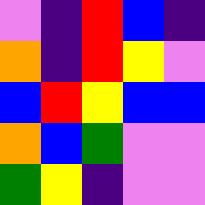[["violet", "indigo", "red", "blue", "indigo"], ["orange", "indigo", "red", "yellow", "violet"], ["blue", "red", "yellow", "blue", "blue"], ["orange", "blue", "green", "violet", "violet"], ["green", "yellow", "indigo", "violet", "violet"]]